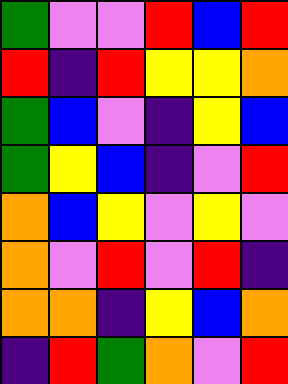[["green", "violet", "violet", "red", "blue", "red"], ["red", "indigo", "red", "yellow", "yellow", "orange"], ["green", "blue", "violet", "indigo", "yellow", "blue"], ["green", "yellow", "blue", "indigo", "violet", "red"], ["orange", "blue", "yellow", "violet", "yellow", "violet"], ["orange", "violet", "red", "violet", "red", "indigo"], ["orange", "orange", "indigo", "yellow", "blue", "orange"], ["indigo", "red", "green", "orange", "violet", "red"]]